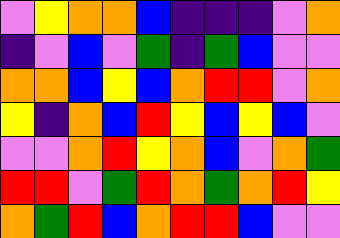[["violet", "yellow", "orange", "orange", "blue", "indigo", "indigo", "indigo", "violet", "orange"], ["indigo", "violet", "blue", "violet", "green", "indigo", "green", "blue", "violet", "violet"], ["orange", "orange", "blue", "yellow", "blue", "orange", "red", "red", "violet", "orange"], ["yellow", "indigo", "orange", "blue", "red", "yellow", "blue", "yellow", "blue", "violet"], ["violet", "violet", "orange", "red", "yellow", "orange", "blue", "violet", "orange", "green"], ["red", "red", "violet", "green", "red", "orange", "green", "orange", "red", "yellow"], ["orange", "green", "red", "blue", "orange", "red", "red", "blue", "violet", "violet"]]